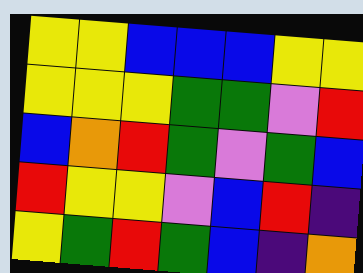[["yellow", "yellow", "blue", "blue", "blue", "yellow", "yellow"], ["yellow", "yellow", "yellow", "green", "green", "violet", "red"], ["blue", "orange", "red", "green", "violet", "green", "blue"], ["red", "yellow", "yellow", "violet", "blue", "red", "indigo"], ["yellow", "green", "red", "green", "blue", "indigo", "orange"]]